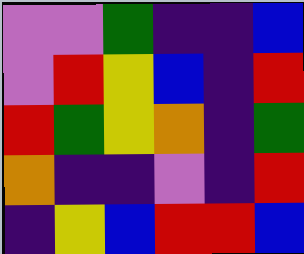[["violet", "violet", "green", "indigo", "indigo", "blue"], ["violet", "red", "yellow", "blue", "indigo", "red"], ["red", "green", "yellow", "orange", "indigo", "green"], ["orange", "indigo", "indigo", "violet", "indigo", "red"], ["indigo", "yellow", "blue", "red", "red", "blue"]]